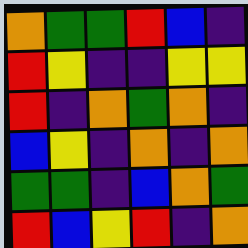[["orange", "green", "green", "red", "blue", "indigo"], ["red", "yellow", "indigo", "indigo", "yellow", "yellow"], ["red", "indigo", "orange", "green", "orange", "indigo"], ["blue", "yellow", "indigo", "orange", "indigo", "orange"], ["green", "green", "indigo", "blue", "orange", "green"], ["red", "blue", "yellow", "red", "indigo", "orange"]]